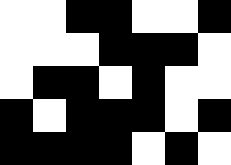[["white", "white", "black", "black", "white", "white", "black"], ["white", "white", "white", "black", "black", "black", "white"], ["white", "black", "black", "white", "black", "white", "white"], ["black", "white", "black", "black", "black", "white", "black"], ["black", "black", "black", "black", "white", "black", "white"]]